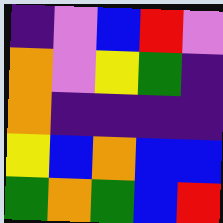[["indigo", "violet", "blue", "red", "violet"], ["orange", "violet", "yellow", "green", "indigo"], ["orange", "indigo", "indigo", "indigo", "indigo"], ["yellow", "blue", "orange", "blue", "blue"], ["green", "orange", "green", "blue", "red"]]